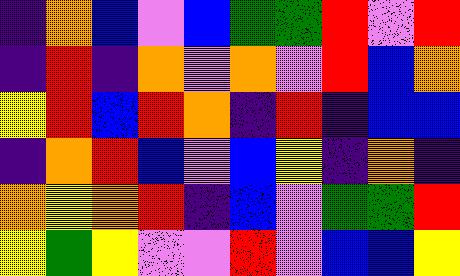[["indigo", "orange", "blue", "violet", "blue", "green", "green", "red", "violet", "red"], ["indigo", "red", "indigo", "orange", "violet", "orange", "violet", "red", "blue", "orange"], ["yellow", "red", "blue", "red", "orange", "indigo", "red", "indigo", "blue", "blue"], ["indigo", "orange", "red", "blue", "violet", "blue", "yellow", "indigo", "orange", "indigo"], ["orange", "yellow", "orange", "red", "indigo", "blue", "violet", "green", "green", "red"], ["yellow", "green", "yellow", "violet", "violet", "red", "violet", "blue", "blue", "yellow"]]